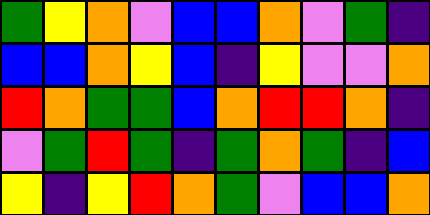[["green", "yellow", "orange", "violet", "blue", "blue", "orange", "violet", "green", "indigo"], ["blue", "blue", "orange", "yellow", "blue", "indigo", "yellow", "violet", "violet", "orange"], ["red", "orange", "green", "green", "blue", "orange", "red", "red", "orange", "indigo"], ["violet", "green", "red", "green", "indigo", "green", "orange", "green", "indigo", "blue"], ["yellow", "indigo", "yellow", "red", "orange", "green", "violet", "blue", "blue", "orange"]]